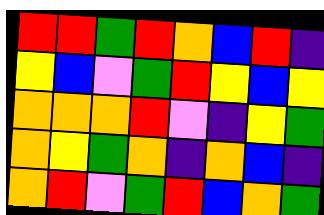[["red", "red", "green", "red", "orange", "blue", "red", "indigo"], ["yellow", "blue", "violet", "green", "red", "yellow", "blue", "yellow"], ["orange", "orange", "orange", "red", "violet", "indigo", "yellow", "green"], ["orange", "yellow", "green", "orange", "indigo", "orange", "blue", "indigo"], ["orange", "red", "violet", "green", "red", "blue", "orange", "green"]]